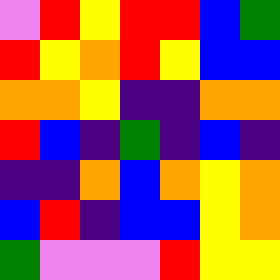[["violet", "red", "yellow", "red", "red", "blue", "green"], ["red", "yellow", "orange", "red", "yellow", "blue", "blue"], ["orange", "orange", "yellow", "indigo", "indigo", "orange", "orange"], ["red", "blue", "indigo", "green", "indigo", "blue", "indigo"], ["indigo", "indigo", "orange", "blue", "orange", "yellow", "orange"], ["blue", "red", "indigo", "blue", "blue", "yellow", "orange"], ["green", "violet", "violet", "violet", "red", "yellow", "yellow"]]